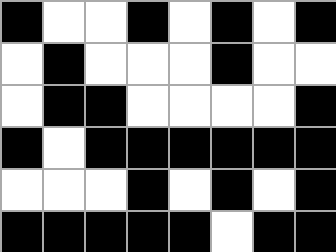[["black", "white", "white", "black", "white", "black", "white", "black"], ["white", "black", "white", "white", "white", "black", "white", "white"], ["white", "black", "black", "white", "white", "white", "white", "black"], ["black", "white", "black", "black", "black", "black", "black", "black"], ["white", "white", "white", "black", "white", "black", "white", "black"], ["black", "black", "black", "black", "black", "white", "black", "black"]]